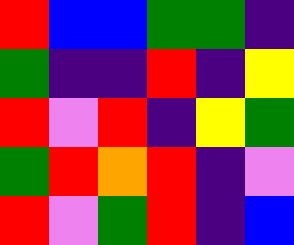[["red", "blue", "blue", "green", "green", "indigo"], ["green", "indigo", "indigo", "red", "indigo", "yellow"], ["red", "violet", "red", "indigo", "yellow", "green"], ["green", "red", "orange", "red", "indigo", "violet"], ["red", "violet", "green", "red", "indigo", "blue"]]